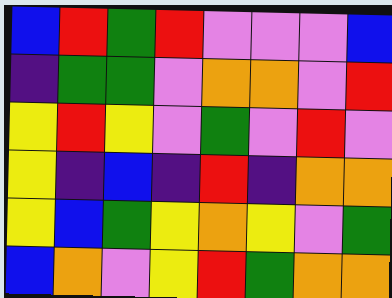[["blue", "red", "green", "red", "violet", "violet", "violet", "blue"], ["indigo", "green", "green", "violet", "orange", "orange", "violet", "red"], ["yellow", "red", "yellow", "violet", "green", "violet", "red", "violet"], ["yellow", "indigo", "blue", "indigo", "red", "indigo", "orange", "orange"], ["yellow", "blue", "green", "yellow", "orange", "yellow", "violet", "green"], ["blue", "orange", "violet", "yellow", "red", "green", "orange", "orange"]]